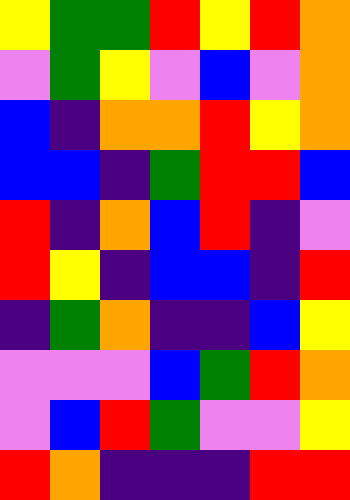[["yellow", "green", "green", "red", "yellow", "red", "orange"], ["violet", "green", "yellow", "violet", "blue", "violet", "orange"], ["blue", "indigo", "orange", "orange", "red", "yellow", "orange"], ["blue", "blue", "indigo", "green", "red", "red", "blue"], ["red", "indigo", "orange", "blue", "red", "indigo", "violet"], ["red", "yellow", "indigo", "blue", "blue", "indigo", "red"], ["indigo", "green", "orange", "indigo", "indigo", "blue", "yellow"], ["violet", "violet", "violet", "blue", "green", "red", "orange"], ["violet", "blue", "red", "green", "violet", "violet", "yellow"], ["red", "orange", "indigo", "indigo", "indigo", "red", "red"]]